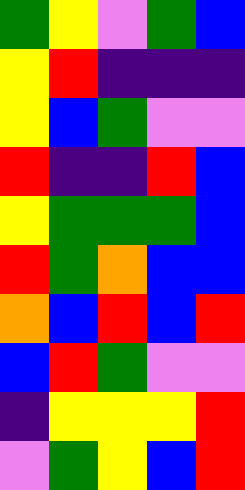[["green", "yellow", "violet", "green", "blue"], ["yellow", "red", "indigo", "indigo", "indigo"], ["yellow", "blue", "green", "violet", "violet"], ["red", "indigo", "indigo", "red", "blue"], ["yellow", "green", "green", "green", "blue"], ["red", "green", "orange", "blue", "blue"], ["orange", "blue", "red", "blue", "red"], ["blue", "red", "green", "violet", "violet"], ["indigo", "yellow", "yellow", "yellow", "red"], ["violet", "green", "yellow", "blue", "red"]]